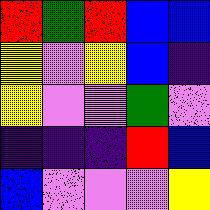[["red", "green", "red", "blue", "blue"], ["yellow", "violet", "yellow", "blue", "indigo"], ["yellow", "violet", "violet", "green", "violet"], ["indigo", "indigo", "indigo", "red", "blue"], ["blue", "violet", "violet", "violet", "yellow"]]